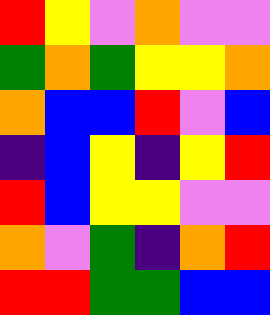[["red", "yellow", "violet", "orange", "violet", "violet"], ["green", "orange", "green", "yellow", "yellow", "orange"], ["orange", "blue", "blue", "red", "violet", "blue"], ["indigo", "blue", "yellow", "indigo", "yellow", "red"], ["red", "blue", "yellow", "yellow", "violet", "violet"], ["orange", "violet", "green", "indigo", "orange", "red"], ["red", "red", "green", "green", "blue", "blue"]]